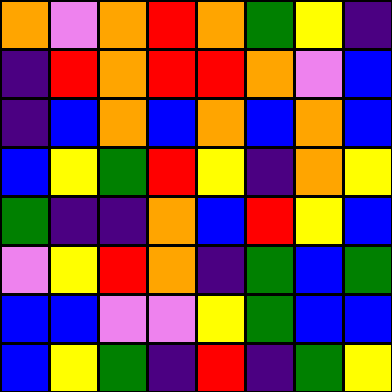[["orange", "violet", "orange", "red", "orange", "green", "yellow", "indigo"], ["indigo", "red", "orange", "red", "red", "orange", "violet", "blue"], ["indigo", "blue", "orange", "blue", "orange", "blue", "orange", "blue"], ["blue", "yellow", "green", "red", "yellow", "indigo", "orange", "yellow"], ["green", "indigo", "indigo", "orange", "blue", "red", "yellow", "blue"], ["violet", "yellow", "red", "orange", "indigo", "green", "blue", "green"], ["blue", "blue", "violet", "violet", "yellow", "green", "blue", "blue"], ["blue", "yellow", "green", "indigo", "red", "indigo", "green", "yellow"]]